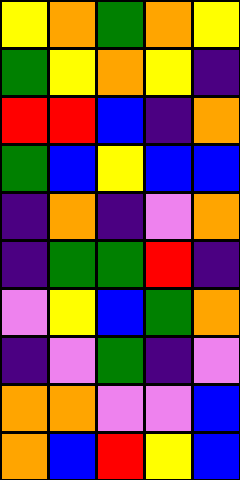[["yellow", "orange", "green", "orange", "yellow"], ["green", "yellow", "orange", "yellow", "indigo"], ["red", "red", "blue", "indigo", "orange"], ["green", "blue", "yellow", "blue", "blue"], ["indigo", "orange", "indigo", "violet", "orange"], ["indigo", "green", "green", "red", "indigo"], ["violet", "yellow", "blue", "green", "orange"], ["indigo", "violet", "green", "indigo", "violet"], ["orange", "orange", "violet", "violet", "blue"], ["orange", "blue", "red", "yellow", "blue"]]